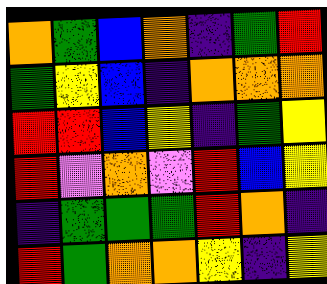[["orange", "green", "blue", "orange", "indigo", "green", "red"], ["green", "yellow", "blue", "indigo", "orange", "orange", "orange"], ["red", "red", "blue", "yellow", "indigo", "green", "yellow"], ["red", "violet", "orange", "violet", "red", "blue", "yellow"], ["indigo", "green", "green", "green", "red", "orange", "indigo"], ["red", "green", "orange", "orange", "yellow", "indigo", "yellow"]]